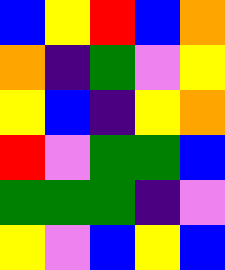[["blue", "yellow", "red", "blue", "orange"], ["orange", "indigo", "green", "violet", "yellow"], ["yellow", "blue", "indigo", "yellow", "orange"], ["red", "violet", "green", "green", "blue"], ["green", "green", "green", "indigo", "violet"], ["yellow", "violet", "blue", "yellow", "blue"]]